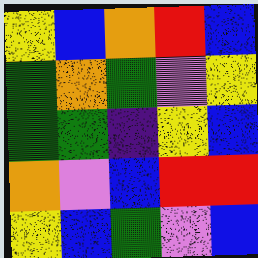[["yellow", "blue", "orange", "red", "blue"], ["green", "orange", "green", "violet", "yellow"], ["green", "green", "indigo", "yellow", "blue"], ["orange", "violet", "blue", "red", "red"], ["yellow", "blue", "green", "violet", "blue"]]